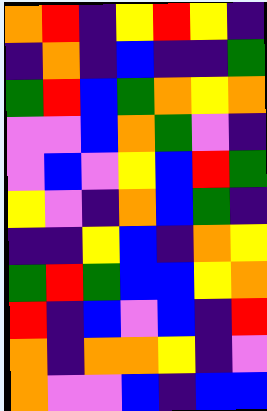[["orange", "red", "indigo", "yellow", "red", "yellow", "indigo"], ["indigo", "orange", "indigo", "blue", "indigo", "indigo", "green"], ["green", "red", "blue", "green", "orange", "yellow", "orange"], ["violet", "violet", "blue", "orange", "green", "violet", "indigo"], ["violet", "blue", "violet", "yellow", "blue", "red", "green"], ["yellow", "violet", "indigo", "orange", "blue", "green", "indigo"], ["indigo", "indigo", "yellow", "blue", "indigo", "orange", "yellow"], ["green", "red", "green", "blue", "blue", "yellow", "orange"], ["red", "indigo", "blue", "violet", "blue", "indigo", "red"], ["orange", "indigo", "orange", "orange", "yellow", "indigo", "violet"], ["orange", "violet", "violet", "blue", "indigo", "blue", "blue"]]